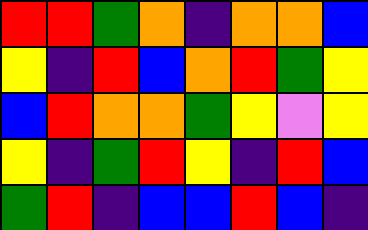[["red", "red", "green", "orange", "indigo", "orange", "orange", "blue"], ["yellow", "indigo", "red", "blue", "orange", "red", "green", "yellow"], ["blue", "red", "orange", "orange", "green", "yellow", "violet", "yellow"], ["yellow", "indigo", "green", "red", "yellow", "indigo", "red", "blue"], ["green", "red", "indigo", "blue", "blue", "red", "blue", "indigo"]]